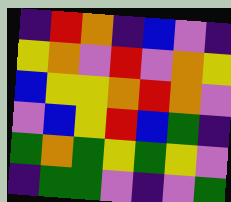[["indigo", "red", "orange", "indigo", "blue", "violet", "indigo"], ["yellow", "orange", "violet", "red", "violet", "orange", "yellow"], ["blue", "yellow", "yellow", "orange", "red", "orange", "violet"], ["violet", "blue", "yellow", "red", "blue", "green", "indigo"], ["green", "orange", "green", "yellow", "green", "yellow", "violet"], ["indigo", "green", "green", "violet", "indigo", "violet", "green"]]